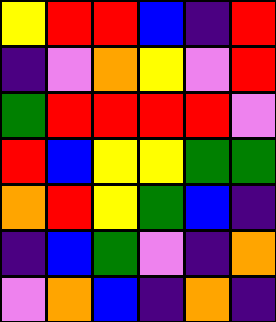[["yellow", "red", "red", "blue", "indigo", "red"], ["indigo", "violet", "orange", "yellow", "violet", "red"], ["green", "red", "red", "red", "red", "violet"], ["red", "blue", "yellow", "yellow", "green", "green"], ["orange", "red", "yellow", "green", "blue", "indigo"], ["indigo", "blue", "green", "violet", "indigo", "orange"], ["violet", "orange", "blue", "indigo", "orange", "indigo"]]